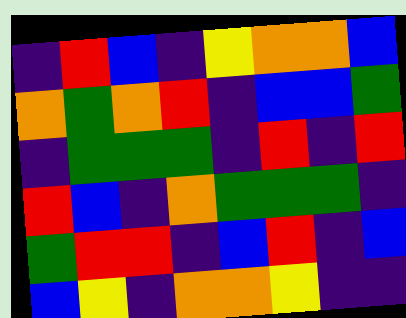[["indigo", "red", "blue", "indigo", "yellow", "orange", "orange", "blue"], ["orange", "green", "orange", "red", "indigo", "blue", "blue", "green"], ["indigo", "green", "green", "green", "indigo", "red", "indigo", "red"], ["red", "blue", "indigo", "orange", "green", "green", "green", "indigo"], ["green", "red", "red", "indigo", "blue", "red", "indigo", "blue"], ["blue", "yellow", "indigo", "orange", "orange", "yellow", "indigo", "indigo"]]